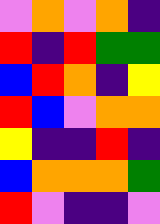[["violet", "orange", "violet", "orange", "indigo"], ["red", "indigo", "red", "green", "green"], ["blue", "red", "orange", "indigo", "yellow"], ["red", "blue", "violet", "orange", "orange"], ["yellow", "indigo", "indigo", "red", "indigo"], ["blue", "orange", "orange", "orange", "green"], ["red", "violet", "indigo", "indigo", "violet"]]